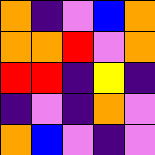[["orange", "indigo", "violet", "blue", "orange"], ["orange", "orange", "red", "violet", "orange"], ["red", "red", "indigo", "yellow", "indigo"], ["indigo", "violet", "indigo", "orange", "violet"], ["orange", "blue", "violet", "indigo", "violet"]]